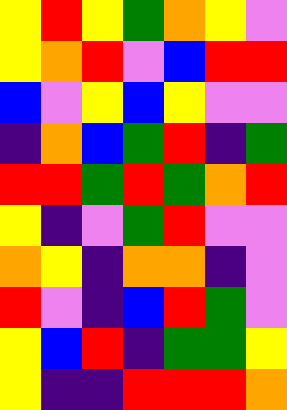[["yellow", "red", "yellow", "green", "orange", "yellow", "violet"], ["yellow", "orange", "red", "violet", "blue", "red", "red"], ["blue", "violet", "yellow", "blue", "yellow", "violet", "violet"], ["indigo", "orange", "blue", "green", "red", "indigo", "green"], ["red", "red", "green", "red", "green", "orange", "red"], ["yellow", "indigo", "violet", "green", "red", "violet", "violet"], ["orange", "yellow", "indigo", "orange", "orange", "indigo", "violet"], ["red", "violet", "indigo", "blue", "red", "green", "violet"], ["yellow", "blue", "red", "indigo", "green", "green", "yellow"], ["yellow", "indigo", "indigo", "red", "red", "red", "orange"]]